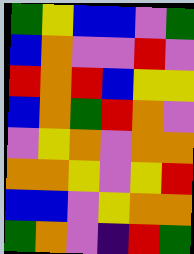[["green", "yellow", "blue", "blue", "violet", "green"], ["blue", "orange", "violet", "violet", "red", "violet"], ["red", "orange", "red", "blue", "yellow", "yellow"], ["blue", "orange", "green", "red", "orange", "violet"], ["violet", "yellow", "orange", "violet", "orange", "orange"], ["orange", "orange", "yellow", "violet", "yellow", "red"], ["blue", "blue", "violet", "yellow", "orange", "orange"], ["green", "orange", "violet", "indigo", "red", "green"]]